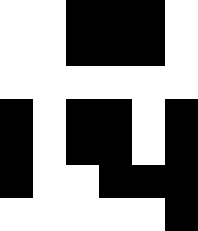[["white", "white", "black", "black", "black", "white"], ["white", "white", "black", "black", "black", "white"], ["white", "white", "white", "white", "white", "white"], ["black", "white", "black", "black", "white", "black"], ["black", "white", "black", "black", "white", "black"], ["black", "white", "white", "black", "black", "black"], ["white", "white", "white", "white", "white", "black"]]